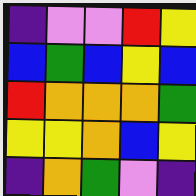[["indigo", "violet", "violet", "red", "yellow"], ["blue", "green", "blue", "yellow", "blue"], ["red", "orange", "orange", "orange", "green"], ["yellow", "yellow", "orange", "blue", "yellow"], ["indigo", "orange", "green", "violet", "indigo"]]